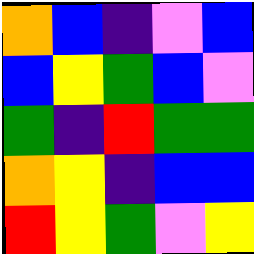[["orange", "blue", "indigo", "violet", "blue"], ["blue", "yellow", "green", "blue", "violet"], ["green", "indigo", "red", "green", "green"], ["orange", "yellow", "indigo", "blue", "blue"], ["red", "yellow", "green", "violet", "yellow"]]